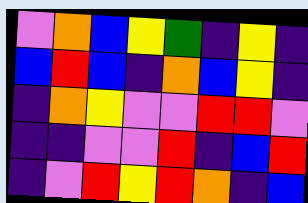[["violet", "orange", "blue", "yellow", "green", "indigo", "yellow", "indigo"], ["blue", "red", "blue", "indigo", "orange", "blue", "yellow", "indigo"], ["indigo", "orange", "yellow", "violet", "violet", "red", "red", "violet"], ["indigo", "indigo", "violet", "violet", "red", "indigo", "blue", "red"], ["indigo", "violet", "red", "yellow", "red", "orange", "indigo", "blue"]]